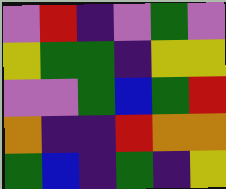[["violet", "red", "indigo", "violet", "green", "violet"], ["yellow", "green", "green", "indigo", "yellow", "yellow"], ["violet", "violet", "green", "blue", "green", "red"], ["orange", "indigo", "indigo", "red", "orange", "orange"], ["green", "blue", "indigo", "green", "indigo", "yellow"]]